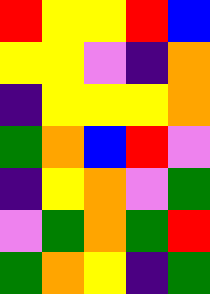[["red", "yellow", "yellow", "red", "blue"], ["yellow", "yellow", "violet", "indigo", "orange"], ["indigo", "yellow", "yellow", "yellow", "orange"], ["green", "orange", "blue", "red", "violet"], ["indigo", "yellow", "orange", "violet", "green"], ["violet", "green", "orange", "green", "red"], ["green", "orange", "yellow", "indigo", "green"]]